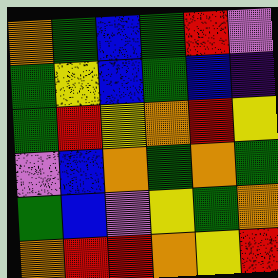[["orange", "green", "blue", "green", "red", "violet"], ["green", "yellow", "blue", "green", "blue", "indigo"], ["green", "red", "yellow", "orange", "red", "yellow"], ["violet", "blue", "orange", "green", "orange", "green"], ["green", "blue", "violet", "yellow", "green", "orange"], ["orange", "red", "red", "orange", "yellow", "red"]]